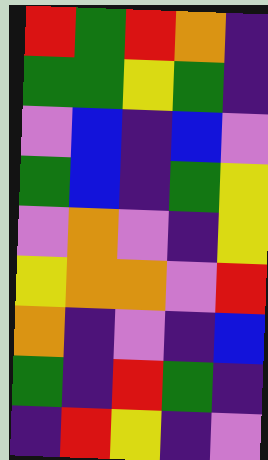[["red", "green", "red", "orange", "indigo"], ["green", "green", "yellow", "green", "indigo"], ["violet", "blue", "indigo", "blue", "violet"], ["green", "blue", "indigo", "green", "yellow"], ["violet", "orange", "violet", "indigo", "yellow"], ["yellow", "orange", "orange", "violet", "red"], ["orange", "indigo", "violet", "indigo", "blue"], ["green", "indigo", "red", "green", "indigo"], ["indigo", "red", "yellow", "indigo", "violet"]]